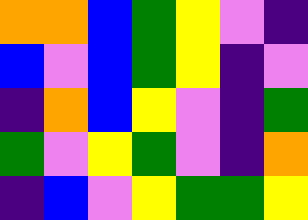[["orange", "orange", "blue", "green", "yellow", "violet", "indigo"], ["blue", "violet", "blue", "green", "yellow", "indigo", "violet"], ["indigo", "orange", "blue", "yellow", "violet", "indigo", "green"], ["green", "violet", "yellow", "green", "violet", "indigo", "orange"], ["indigo", "blue", "violet", "yellow", "green", "green", "yellow"]]